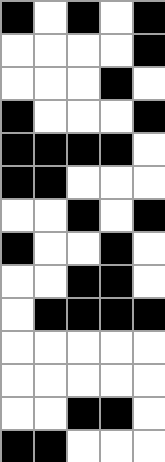[["black", "white", "black", "white", "black"], ["white", "white", "white", "white", "black"], ["white", "white", "white", "black", "white"], ["black", "white", "white", "white", "black"], ["black", "black", "black", "black", "white"], ["black", "black", "white", "white", "white"], ["white", "white", "black", "white", "black"], ["black", "white", "white", "black", "white"], ["white", "white", "black", "black", "white"], ["white", "black", "black", "black", "black"], ["white", "white", "white", "white", "white"], ["white", "white", "white", "white", "white"], ["white", "white", "black", "black", "white"], ["black", "black", "white", "white", "white"]]